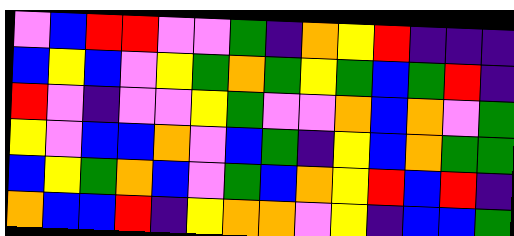[["violet", "blue", "red", "red", "violet", "violet", "green", "indigo", "orange", "yellow", "red", "indigo", "indigo", "indigo"], ["blue", "yellow", "blue", "violet", "yellow", "green", "orange", "green", "yellow", "green", "blue", "green", "red", "indigo"], ["red", "violet", "indigo", "violet", "violet", "yellow", "green", "violet", "violet", "orange", "blue", "orange", "violet", "green"], ["yellow", "violet", "blue", "blue", "orange", "violet", "blue", "green", "indigo", "yellow", "blue", "orange", "green", "green"], ["blue", "yellow", "green", "orange", "blue", "violet", "green", "blue", "orange", "yellow", "red", "blue", "red", "indigo"], ["orange", "blue", "blue", "red", "indigo", "yellow", "orange", "orange", "violet", "yellow", "indigo", "blue", "blue", "green"]]